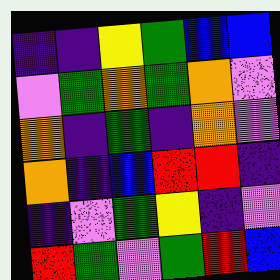[["indigo", "indigo", "yellow", "green", "blue", "blue"], ["violet", "green", "orange", "green", "orange", "violet"], ["orange", "indigo", "green", "indigo", "orange", "violet"], ["orange", "indigo", "blue", "red", "red", "indigo"], ["indigo", "violet", "green", "yellow", "indigo", "violet"], ["red", "green", "violet", "green", "red", "blue"]]